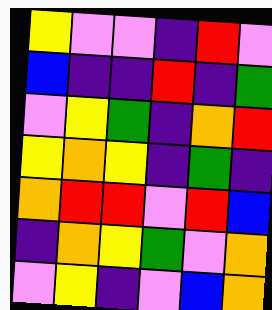[["yellow", "violet", "violet", "indigo", "red", "violet"], ["blue", "indigo", "indigo", "red", "indigo", "green"], ["violet", "yellow", "green", "indigo", "orange", "red"], ["yellow", "orange", "yellow", "indigo", "green", "indigo"], ["orange", "red", "red", "violet", "red", "blue"], ["indigo", "orange", "yellow", "green", "violet", "orange"], ["violet", "yellow", "indigo", "violet", "blue", "orange"]]